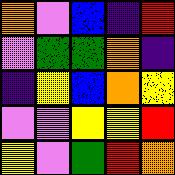[["orange", "violet", "blue", "indigo", "red"], ["violet", "green", "green", "orange", "indigo"], ["indigo", "yellow", "blue", "orange", "yellow"], ["violet", "violet", "yellow", "yellow", "red"], ["yellow", "violet", "green", "red", "orange"]]